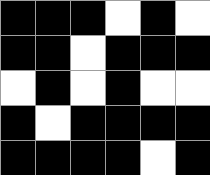[["black", "black", "black", "white", "black", "white"], ["black", "black", "white", "black", "black", "black"], ["white", "black", "white", "black", "white", "white"], ["black", "white", "black", "black", "black", "black"], ["black", "black", "black", "black", "white", "black"]]